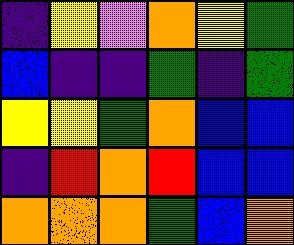[["indigo", "yellow", "violet", "orange", "yellow", "green"], ["blue", "indigo", "indigo", "green", "indigo", "green"], ["yellow", "yellow", "green", "orange", "blue", "blue"], ["indigo", "red", "orange", "red", "blue", "blue"], ["orange", "orange", "orange", "green", "blue", "orange"]]